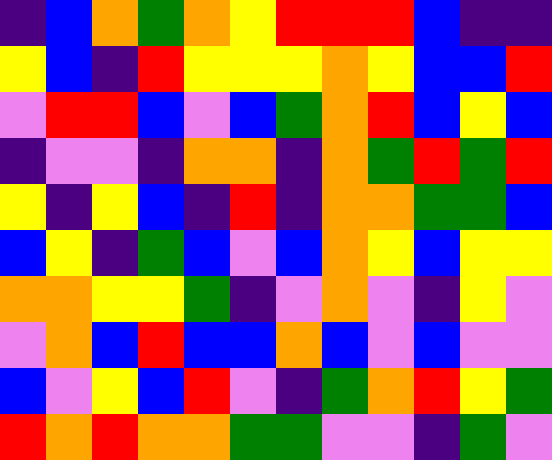[["indigo", "blue", "orange", "green", "orange", "yellow", "red", "red", "red", "blue", "indigo", "indigo"], ["yellow", "blue", "indigo", "red", "yellow", "yellow", "yellow", "orange", "yellow", "blue", "blue", "red"], ["violet", "red", "red", "blue", "violet", "blue", "green", "orange", "red", "blue", "yellow", "blue"], ["indigo", "violet", "violet", "indigo", "orange", "orange", "indigo", "orange", "green", "red", "green", "red"], ["yellow", "indigo", "yellow", "blue", "indigo", "red", "indigo", "orange", "orange", "green", "green", "blue"], ["blue", "yellow", "indigo", "green", "blue", "violet", "blue", "orange", "yellow", "blue", "yellow", "yellow"], ["orange", "orange", "yellow", "yellow", "green", "indigo", "violet", "orange", "violet", "indigo", "yellow", "violet"], ["violet", "orange", "blue", "red", "blue", "blue", "orange", "blue", "violet", "blue", "violet", "violet"], ["blue", "violet", "yellow", "blue", "red", "violet", "indigo", "green", "orange", "red", "yellow", "green"], ["red", "orange", "red", "orange", "orange", "green", "green", "violet", "violet", "indigo", "green", "violet"]]